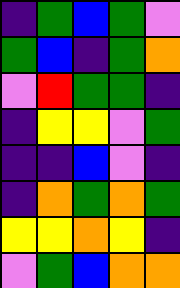[["indigo", "green", "blue", "green", "violet"], ["green", "blue", "indigo", "green", "orange"], ["violet", "red", "green", "green", "indigo"], ["indigo", "yellow", "yellow", "violet", "green"], ["indigo", "indigo", "blue", "violet", "indigo"], ["indigo", "orange", "green", "orange", "green"], ["yellow", "yellow", "orange", "yellow", "indigo"], ["violet", "green", "blue", "orange", "orange"]]